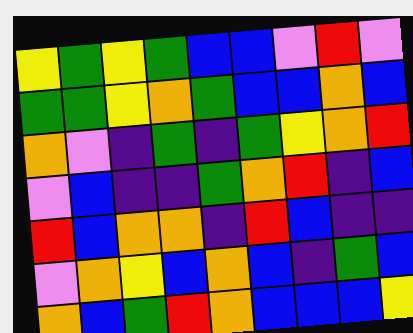[["yellow", "green", "yellow", "green", "blue", "blue", "violet", "red", "violet"], ["green", "green", "yellow", "orange", "green", "blue", "blue", "orange", "blue"], ["orange", "violet", "indigo", "green", "indigo", "green", "yellow", "orange", "red"], ["violet", "blue", "indigo", "indigo", "green", "orange", "red", "indigo", "blue"], ["red", "blue", "orange", "orange", "indigo", "red", "blue", "indigo", "indigo"], ["violet", "orange", "yellow", "blue", "orange", "blue", "indigo", "green", "blue"], ["orange", "blue", "green", "red", "orange", "blue", "blue", "blue", "yellow"]]